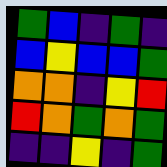[["green", "blue", "indigo", "green", "indigo"], ["blue", "yellow", "blue", "blue", "green"], ["orange", "orange", "indigo", "yellow", "red"], ["red", "orange", "green", "orange", "green"], ["indigo", "indigo", "yellow", "indigo", "green"]]